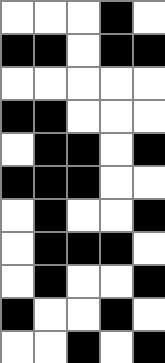[["white", "white", "white", "black", "white"], ["black", "black", "white", "black", "black"], ["white", "white", "white", "white", "white"], ["black", "black", "white", "white", "white"], ["white", "black", "black", "white", "black"], ["black", "black", "black", "white", "white"], ["white", "black", "white", "white", "black"], ["white", "black", "black", "black", "white"], ["white", "black", "white", "white", "black"], ["black", "white", "white", "black", "white"], ["white", "white", "black", "white", "black"]]